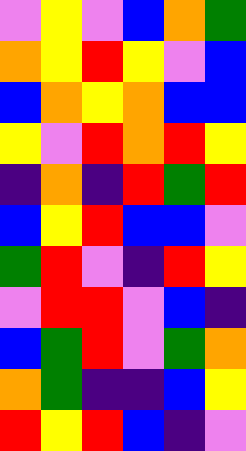[["violet", "yellow", "violet", "blue", "orange", "green"], ["orange", "yellow", "red", "yellow", "violet", "blue"], ["blue", "orange", "yellow", "orange", "blue", "blue"], ["yellow", "violet", "red", "orange", "red", "yellow"], ["indigo", "orange", "indigo", "red", "green", "red"], ["blue", "yellow", "red", "blue", "blue", "violet"], ["green", "red", "violet", "indigo", "red", "yellow"], ["violet", "red", "red", "violet", "blue", "indigo"], ["blue", "green", "red", "violet", "green", "orange"], ["orange", "green", "indigo", "indigo", "blue", "yellow"], ["red", "yellow", "red", "blue", "indigo", "violet"]]